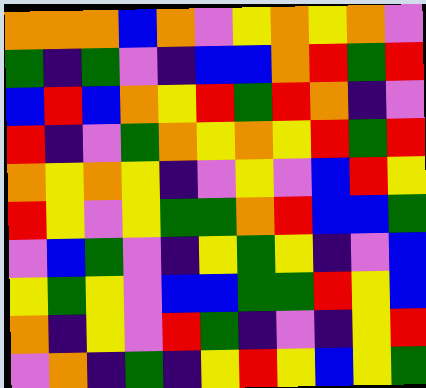[["orange", "orange", "orange", "blue", "orange", "violet", "yellow", "orange", "yellow", "orange", "violet"], ["green", "indigo", "green", "violet", "indigo", "blue", "blue", "orange", "red", "green", "red"], ["blue", "red", "blue", "orange", "yellow", "red", "green", "red", "orange", "indigo", "violet"], ["red", "indigo", "violet", "green", "orange", "yellow", "orange", "yellow", "red", "green", "red"], ["orange", "yellow", "orange", "yellow", "indigo", "violet", "yellow", "violet", "blue", "red", "yellow"], ["red", "yellow", "violet", "yellow", "green", "green", "orange", "red", "blue", "blue", "green"], ["violet", "blue", "green", "violet", "indigo", "yellow", "green", "yellow", "indigo", "violet", "blue"], ["yellow", "green", "yellow", "violet", "blue", "blue", "green", "green", "red", "yellow", "blue"], ["orange", "indigo", "yellow", "violet", "red", "green", "indigo", "violet", "indigo", "yellow", "red"], ["violet", "orange", "indigo", "green", "indigo", "yellow", "red", "yellow", "blue", "yellow", "green"]]